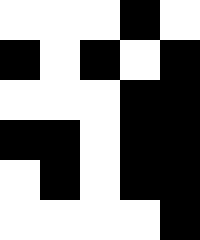[["white", "white", "white", "black", "white"], ["black", "white", "black", "white", "black"], ["white", "white", "white", "black", "black"], ["black", "black", "white", "black", "black"], ["white", "black", "white", "black", "black"], ["white", "white", "white", "white", "black"]]